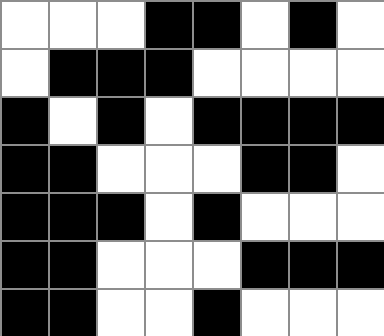[["white", "white", "white", "black", "black", "white", "black", "white"], ["white", "black", "black", "black", "white", "white", "white", "white"], ["black", "white", "black", "white", "black", "black", "black", "black"], ["black", "black", "white", "white", "white", "black", "black", "white"], ["black", "black", "black", "white", "black", "white", "white", "white"], ["black", "black", "white", "white", "white", "black", "black", "black"], ["black", "black", "white", "white", "black", "white", "white", "white"]]